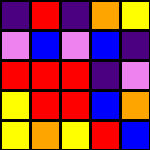[["indigo", "red", "indigo", "orange", "yellow"], ["violet", "blue", "violet", "blue", "indigo"], ["red", "red", "red", "indigo", "violet"], ["yellow", "red", "red", "blue", "orange"], ["yellow", "orange", "yellow", "red", "blue"]]